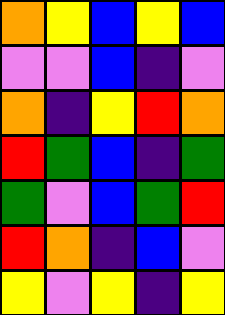[["orange", "yellow", "blue", "yellow", "blue"], ["violet", "violet", "blue", "indigo", "violet"], ["orange", "indigo", "yellow", "red", "orange"], ["red", "green", "blue", "indigo", "green"], ["green", "violet", "blue", "green", "red"], ["red", "orange", "indigo", "blue", "violet"], ["yellow", "violet", "yellow", "indigo", "yellow"]]